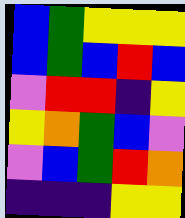[["blue", "green", "yellow", "yellow", "yellow"], ["blue", "green", "blue", "red", "blue"], ["violet", "red", "red", "indigo", "yellow"], ["yellow", "orange", "green", "blue", "violet"], ["violet", "blue", "green", "red", "orange"], ["indigo", "indigo", "indigo", "yellow", "yellow"]]